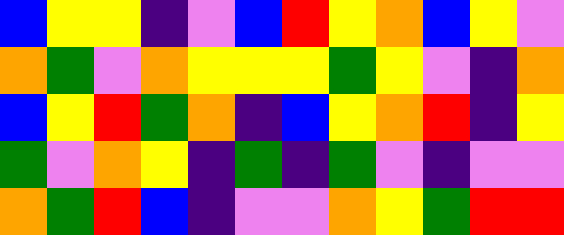[["blue", "yellow", "yellow", "indigo", "violet", "blue", "red", "yellow", "orange", "blue", "yellow", "violet"], ["orange", "green", "violet", "orange", "yellow", "yellow", "yellow", "green", "yellow", "violet", "indigo", "orange"], ["blue", "yellow", "red", "green", "orange", "indigo", "blue", "yellow", "orange", "red", "indigo", "yellow"], ["green", "violet", "orange", "yellow", "indigo", "green", "indigo", "green", "violet", "indigo", "violet", "violet"], ["orange", "green", "red", "blue", "indigo", "violet", "violet", "orange", "yellow", "green", "red", "red"]]